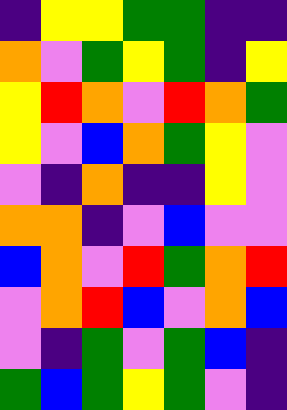[["indigo", "yellow", "yellow", "green", "green", "indigo", "indigo"], ["orange", "violet", "green", "yellow", "green", "indigo", "yellow"], ["yellow", "red", "orange", "violet", "red", "orange", "green"], ["yellow", "violet", "blue", "orange", "green", "yellow", "violet"], ["violet", "indigo", "orange", "indigo", "indigo", "yellow", "violet"], ["orange", "orange", "indigo", "violet", "blue", "violet", "violet"], ["blue", "orange", "violet", "red", "green", "orange", "red"], ["violet", "orange", "red", "blue", "violet", "orange", "blue"], ["violet", "indigo", "green", "violet", "green", "blue", "indigo"], ["green", "blue", "green", "yellow", "green", "violet", "indigo"]]